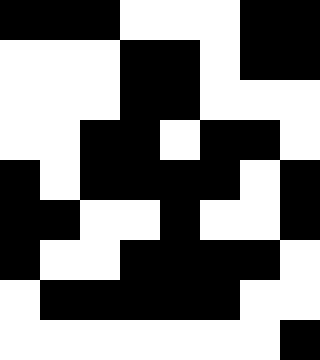[["black", "black", "black", "white", "white", "white", "black", "black"], ["white", "white", "white", "black", "black", "white", "black", "black"], ["white", "white", "white", "black", "black", "white", "white", "white"], ["white", "white", "black", "black", "white", "black", "black", "white"], ["black", "white", "black", "black", "black", "black", "white", "black"], ["black", "black", "white", "white", "black", "white", "white", "black"], ["black", "white", "white", "black", "black", "black", "black", "white"], ["white", "black", "black", "black", "black", "black", "white", "white"], ["white", "white", "white", "white", "white", "white", "white", "black"]]